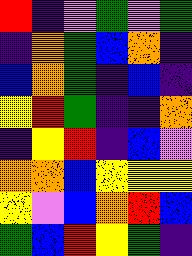[["red", "indigo", "violet", "green", "violet", "green"], ["indigo", "orange", "green", "blue", "orange", "indigo"], ["blue", "orange", "green", "indigo", "blue", "indigo"], ["yellow", "red", "green", "indigo", "indigo", "orange"], ["indigo", "yellow", "red", "indigo", "blue", "violet"], ["orange", "orange", "blue", "yellow", "yellow", "yellow"], ["yellow", "violet", "blue", "orange", "red", "blue"], ["green", "blue", "red", "yellow", "green", "indigo"]]